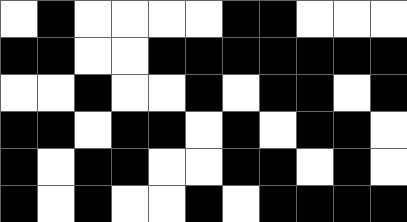[["white", "black", "white", "white", "white", "white", "black", "black", "white", "white", "white"], ["black", "black", "white", "white", "black", "black", "black", "black", "black", "black", "black"], ["white", "white", "black", "white", "white", "black", "white", "black", "black", "white", "black"], ["black", "black", "white", "black", "black", "white", "black", "white", "black", "black", "white"], ["black", "white", "black", "black", "white", "white", "black", "black", "white", "black", "white"], ["black", "white", "black", "white", "white", "black", "white", "black", "black", "black", "black"]]